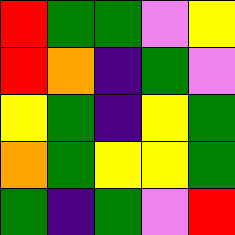[["red", "green", "green", "violet", "yellow"], ["red", "orange", "indigo", "green", "violet"], ["yellow", "green", "indigo", "yellow", "green"], ["orange", "green", "yellow", "yellow", "green"], ["green", "indigo", "green", "violet", "red"]]